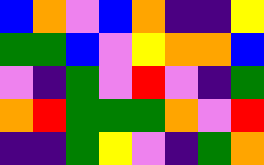[["blue", "orange", "violet", "blue", "orange", "indigo", "indigo", "yellow"], ["green", "green", "blue", "violet", "yellow", "orange", "orange", "blue"], ["violet", "indigo", "green", "violet", "red", "violet", "indigo", "green"], ["orange", "red", "green", "green", "green", "orange", "violet", "red"], ["indigo", "indigo", "green", "yellow", "violet", "indigo", "green", "orange"]]